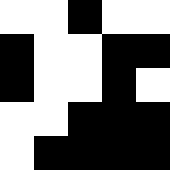[["white", "white", "black", "white", "white"], ["black", "white", "white", "black", "black"], ["black", "white", "white", "black", "white"], ["white", "white", "black", "black", "black"], ["white", "black", "black", "black", "black"]]